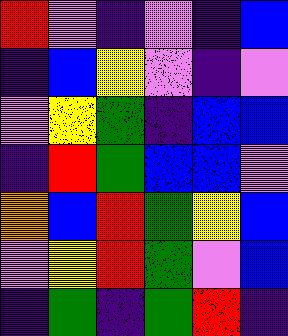[["red", "violet", "indigo", "violet", "indigo", "blue"], ["indigo", "blue", "yellow", "violet", "indigo", "violet"], ["violet", "yellow", "green", "indigo", "blue", "blue"], ["indigo", "red", "green", "blue", "blue", "violet"], ["orange", "blue", "red", "green", "yellow", "blue"], ["violet", "yellow", "red", "green", "violet", "blue"], ["indigo", "green", "indigo", "green", "red", "indigo"]]